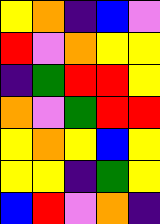[["yellow", "orange", "indigo", "blue", "violet"], ["red", "violet", "orange", "yellow", "yellow"], ["indigo", "green", "red", "red", "yellow"], ["orange", "violet", "green", "red", "red"], ["yellow", "orange", "yellow", "blue", "yellow"], ["yellow", "yellow", "indigo", "green", "yellow"], ["blue", "red", "violet", "orange", "indigo"]]